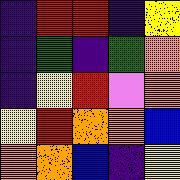[["indigo", "red", "red", "indigo", "yellow"], ["indigo", "green", "indigo", "green", "orange"], ["indigo", "yellow", "red", "violet", "orange"], ["yellow", "red", "orange", "orange", "blue"], ["orange", "orange", "blue", "indigo", "yellow"]]